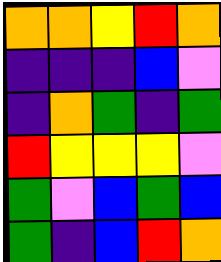[["orange", "orange", "yellow", "red", "orange"], ["indigo", "indigo", "indigo", "blue", "violet"], ["indigo", "orange", "green", "indigo", "green"], ["red", "yellow", "yellow", "yellow", "violet"], ["green", "violet", "blue", "green", "blue"], ["green", "indigo", "blue", "red", "orange"]]